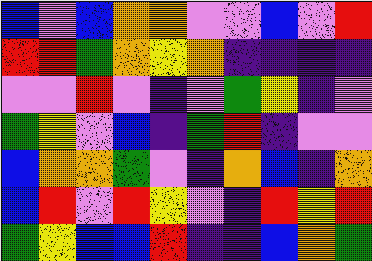[["blue", "violet", "blue", "orange", "orange", "violet", "violet", "blue", "violet", "red"], ["red", "red", "green", "orange", "yellow", "orange", "indigo", "indigo", "indigo", "indigo"], ["violet", "violet", "red", "violet", "indigo", "violet", "green", "yellow", "indigo", "violet"], ["green", "yellow", "violet", "blue", "indigo", "green", "red", "indigo", "violet", "violet"], ["blue", "orange", "orange", "green", "violet", "indigo", "orange", "blue", "indigo", "orange"], ["blue", "red", "violet", "red", "yellow", "violet", "indigo", "red", "yellow", "red"], ["green", "yellow", "blue", "blue", "red", "indigo", "indigo", "blue", "orange", "green"]]